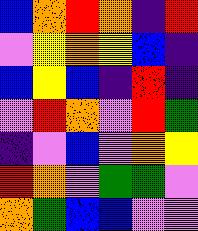[["blue", "orange", "red", "orange", "indigo", "red"], ["violet", "yellow", "orange", "yellow", "blue", "indigo"], ["blue", "yellow", "blue", "indigo", "red", "indigo"], ["violet", "red", "orange", "violet", "red", "green"], ["indigo", "violet", "blue", "violet", "orange", "yellow"], ["red", "orange", "violet", "green", "green", "violet"], ["orange", "green", "blue", "blue", "violet", "violet"]]